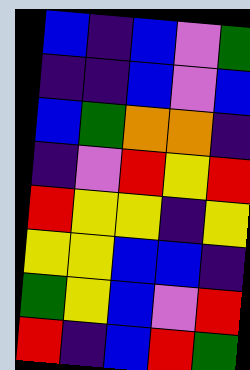[["blue", "indigo", "blue", "violet", "green"], ["indigo", "indigo", "blue", "violet", "blue"], ["blue", "green", "orange", "orange", "indigo"], ["indigo", "violet", "red", "yellow", "red"], ["red", "yellow", "yellow", "indigo", "yellow"], ["yellow", "yellow", "blue", "blue", "indigo"], ["green", "yellow", "blue", "violet", "red"], ["red", "indigo", "blue", "red", "green"]]